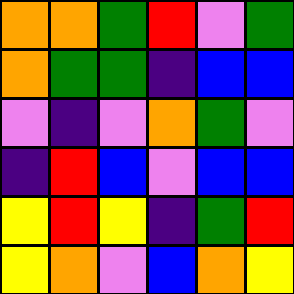[["orange", "orange", "green", "red", "violet", "green"], ["orange", "green", "green", "indigo", "blue", "blue"], ["violet", "indigo", "violet", "orange", "green", "violet"], ["indigo", "red", "blue", "violet", "blue", "blue"], ["yellow", "red", "yellow", "indigo", "green", "red"], ["yellow", "orange", "violet", "blue", "orange", "yellow"]]